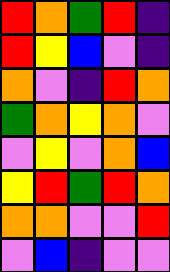[["red", "orange", "green", "red", "indigo"], ["red", "yellow", "blue", "violet", "indigo"], ["orange", "violet", "indigo", "red", "orange"], ["green", "orange", "yellow", "orange", "violet"], ["violet", "yellow", "violet", "orange", "blue"], ["yellow", "red", "green", "red", "orange"], ["orange", "orange", "violet", "violet", "red"], ["violet", "blue", "indigo", "violet", "violet"]]